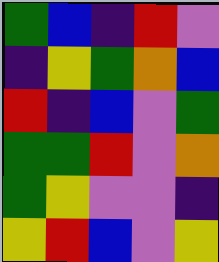[["green", "blue", "indigo", "red", "violet"], ["indigo", "yellow", "green", "orange", "blue"], ["red", "indigo", "blue", "violet", "green"], ["green", "green", "red", "violet", "orange"], ["green", "yellow", "violet", "violet", "indigo"], ["yellow", "red", "blue", "violet", "yellow"]]